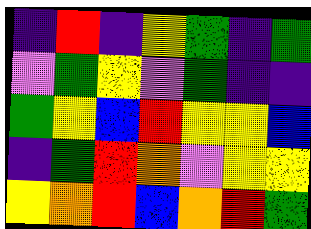[["indigo", "red", "indigo", "yellow", "green", "indigo", "green"], ["violet", "green", "yellow", "violet", "green", "indigo", "indigo"], ["green", "yellow", "blue", "red", "yellow", "yellow", "blue"], ["indigo", "green", "red", "orange", "violet", "yellow", "yellow"], ["yellow", "orange", "red", "blue", "orange", "red", "green"]]